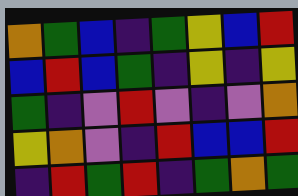[["orange", "green", "blue", "indigo", "green", "yellow", "blue", "red"], ["blue", "red", "blue", "green", "indigo", "yellow", "indigo", "yellow"], ["green", "indigo", "violet", "red", "violet", "indigo", "violet", "orange"], ["yellow", "orange", "violet", "indigo", "red", "blue", "blue", "red"], ["indigo", "red", "green", "red", "indigo", "green", "orange", "green"]]